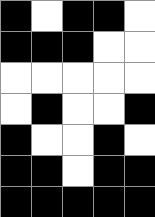[["black", "white", "black", "black", "white"], ["black", "black", "black", "white", "white"], ["white", "white", "white", "white", "white"], ["white", "black", "white", "white", "black"], ["black", "white", "white", "black", "white"], ["black", "black", "white", "black", "black"], ["black", "black", "black", "black", "black"]]